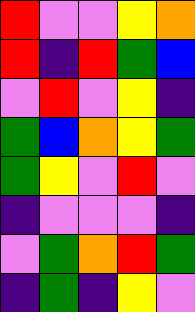[["red", "violet", "violet", "yellow", "orange"], ["red", "indigo", "red", "green", "blue"], ["violet", "red", "violet", "yellow", "indigo"], ["green", "blue", "orange", "yellow", "green"], ["green", "yellow", "violet", "red", "violet"], ["indigo", "violet", "violet", "violet", "indigo"], ["violet", "green", "orange", "red", "green"], ["indigo", "green", "indigo", "yellow", "violet"]]